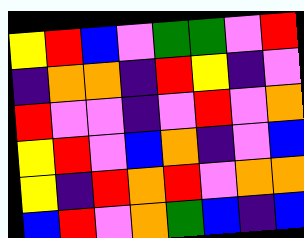[["yellow", "red", "blue", "violet", "green", "green", "violet", "red"], ["indigo", "orange", "orange", "indigo", "red", "yellow", "indigo", "violet"], ["red", "violet", "violet", "indigo", "violet", "red", "violet", "orange"], ["yellow", "red", "violet", "blue", "orange", "indigo", "violet", "blue"], ["yellow", "indigo", "red", "orange", "red", "violet", "orange", "orange"], ["blue", "red", "violet", "orange", "green", "blue", "indigo", "blue"]]